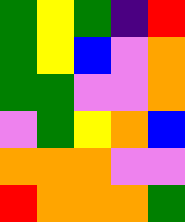[["green", "yellow", "green", "indigo", "red"], ["green", "yellow", "blue", "violet", "orange"], ["green", "green", "violet", "violet", "orange"], ["violet", "green", "yellow", "orange", "blue"], ["orange", "orange", "orange", "violet", "violet"], ["red", "orange", "orange", "orange", "green"]]